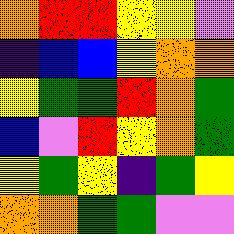[["orange", "red", "red", "yellow", "yellow", "violet"], ["indigo", "blue", "blue", "yellow", "orange", "orange"], ["yellow", "green", "green", "red", "orange", "green"], ["blue", "violet", "red", "yellow", "orange", "green"], ["yellow", "green", "yellow", "indigo", "green", "yellow"], ["orange", "orange", "green", "green", "violet", "violet"]]